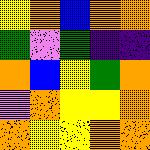[["yellow", "orange", "blue", "orange", "orange"], ["green", "violet", "green", "indigo", "indigo"], ["orange", "blue", "yellow", "green", "orange"], ["violet", "orange", "yellow", "yellow", "orange"], ["orange", "yellow", "yellow", "orange", "orange"]]